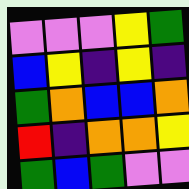[["violet", "violet", "violet", "yellow", "green"], ["blue", "yellow", "indigo", "yellow", "indigo"], ["green", "orange", "blue", "blue", "orange"], ["red", "indigo", "orange", "orange", "yellow"], ["green", "blue", "green", "violet", "violet"]]